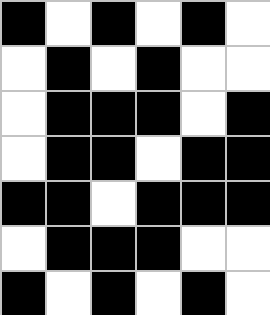[["black", "white", "black", "white", "black", "white"], ["white", "black", "white", "black", "white", "white"], ["white", "black", "black", "black", "white", "black"], ["white", "black", "black", "white", "black", "black"], ["black", "black", "white", "black", "black", "black"], ["white", "black", "black", "black", "white", "white"], ["black", "white", "black", "white", "black", "white"]]